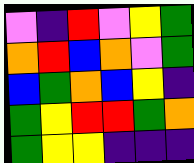[["violet", "indigo", "red", "violet", "yellow", "green"], ["orange", "red", "blue", "orange", "violet", "green"], ["blue", "green", "orange", "blue", "yellow", "indigo"], ["green", "yellow", "red", "red", "green", "orange"], ["green", "yellow", "yellow", "indigo", "indigo", "indigo"]]